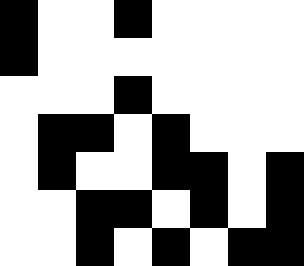[["black", "white", "white", "black", "white", "white", "white", "white"], ["black", "white", "white", "white", "white", "white", "white", "white"], ["white", "white", "white", "black", "white", "white", "white", "white"], ["white", "black", "black", "white", "black", "white", "white", "white"], ["white", "black", "white", "white", "black", "black", "white", "black"], ["white", "white", "black", "black", "white", "black", "white", "black"], ["white", "white", "black", "white", "black", "white", "black", "black"]]